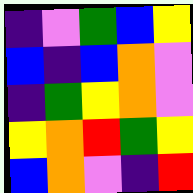[["indigo", "violet", "green", "blue", "yellow"], ["blue", "indigo", "blue", "orange", "violet"], ["indigo", "green", "yellow", "orange", "violet"], ["yellow", "orange", "red", "green", "yellow"], ["blue", "orange", "violet", "indigo", "red"]]